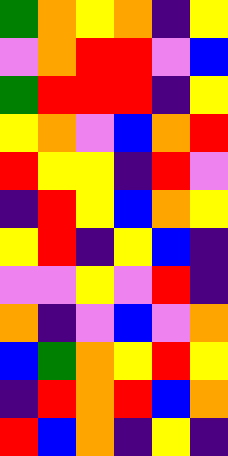[["green", "orange", "yellow", "orange", "indigo", "yellow"], ["violet", "orange", "red", "red", "violet", "blue"], ["green", "red", "red", "red", "indigo", "yellow"], ["yellow", "orange", "violet", "blue", "orange", "red"], ["red", "yellow", "yellow", "indigo", "red", "violet"], ["indigo", "red", "yellow", "blue", "orange", "yellow"], ["yellow", "red", "indigo", "yellow", "blue", "indigo"], ["violet", "violet", "yellow", "violet", "red", "indigo"], ["orange", "indigo", "violet", "blue", "violet", "orange"], ["blue", "green", "orange", "yellow", "red", "yellow"], ["indigo", "red", "orange", "red", "blue", "orange"], ["red", "blue", "orange", "indigo", "yellow", "indigo"]]